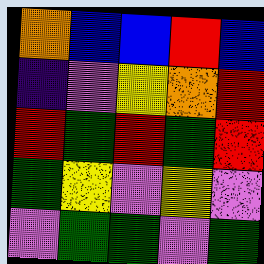[["orange", "blue", "blue", "red", "blue"], ["indigo", "violet", "yellow", "orange", "red"], ["red", "green", "red", "green", "red"], ["green", "yellow", "violet", "yellow", "violet"], ["violet", "green", "green", "violet", "green"]]